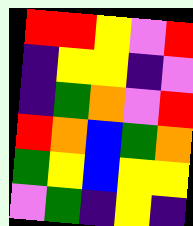[["red", "red", "yellow", "violet", "red"], ["indigo", "yellow", "yellow", "indigo", "violet"], ["indigo", "green", "orange", "violet", "red"], ["red", "orange", "blue", "green", "orange"], ["green", "yellow", "blue", "yellow", "yellow"], ["violet", "green", "indigo", "yellow", "indigo"]]